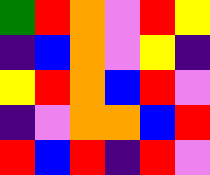[["green", "red", "orange", "violet", "red", "yellow"], ["indigo", "blue", "orange", "violet", "yellow", "indigo"], ["yellow", "red", "orange", "blue", "red", "violet"], ["indigo", "violet", "orange", "orange", "blue", "red"], ["red", "blue", "red", "indigo", "red", "violet"]]